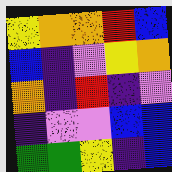[["yellow", "orange", "orange", "red", "blue"], ["blue", "indigo", "violet", "yellow", "orange"], ["orange", "indigo", "red", "indigo", "violet"], ["indigo", "violet", "violet", "blue", "blue"], ["green", "green", "yellow", "indigo", "blue"]]